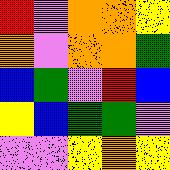[["red", "violet", "orange", "orange", "yellow"], ["orange", "violet", "orange", "orange", "green"], ["blue", "green", "violet", "red", "blue"], ["yellow", "blue", "green", "green", "violet"], ["violet", "violet", "yellow", "orange", "yellow"]]